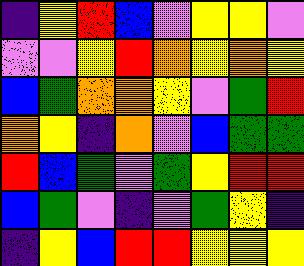[["indigo", "yellow", "red", "blue", "violet", "yellow", "yellow", "violet"], ["violet", "violet", "yellow", "red", "orange", "yellow", "orange", "yellow"], ["blue", "green", "orange", "orange", "yellow", "violet", "green", "red"], ["orange", "yellow", "indigo", "orange", "violet", "blue", "green", "green"], ["red", "blue", "green", "violet", "green", "yellow", "red", "red"], ["blue", "green", "violet", "indigo", "violet", "green", "yellow", "indigo"], ["indigo", "yellow", "blue", "red", "red", "yellow", "yellow", "yellow"]]